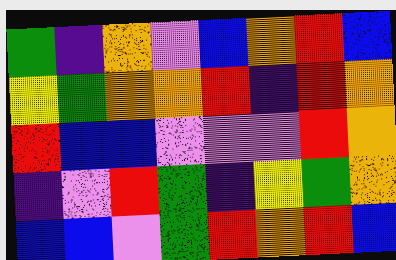[["green", "indigo", "orange", "violet", "blue", "orange", "red", "blue"], ["yellow", "green", "orange", "orange", "red", "indigo", "red", "orange"], ["red", "blue", "blue", "violet", "violet", "violet", "red", "orange"], ["indigo", "violet", "red", "green", "indigo", "yellow", "green", "orange"], ["blue", "blue", "violet", "green", "red", "orange", "red", "blue"]]